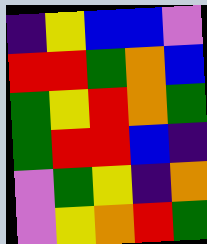[["indigo", "yellow", "blue", "blue", "violet"], ["red", "red", "green", "orange", "blue"], ["green", "yellow", "red", "orange", "green"], ["green", "red", "red", "blue", "indigo"], ["violet", "green", "yellow", "indigo", "orange"], ["violet", "yellow", "orange", "red", "green"]]